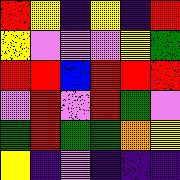[["red", "yellow", "indigo", "yellow", "indigo", "red"], ["yellow", "violet", "violet", "violet", "yellow", "green"], ["red", "red", "blue", "red", "red", "red"], ["violet", "red", "violet", "red", "green", "violet"], ["green", "red", "green", "green", "orange", "yellow"], ["yellow", "indigo", "violet", "indigo", "indigo", "indigo"]]